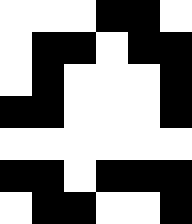[["white", "white", "white", "black", "black", "white"], ["white", "black", "black", "white", "black", "black"], ["white", "black", "white", "white", "white", "black"], ["black", "black", "white", "white", "white", "black"], ["white", "white", "white", "white", "white", "white"], ["black", "black", "white", "black", "black", "black"], ["white", "black", "black", "white", "white", "black"]]